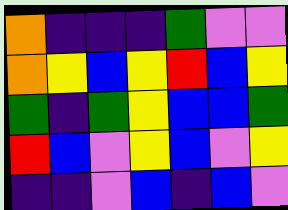[["orange", "indigo", "indigo", "indigo", "green", "violet", "violet"], ["orange", "yellow", "blue", "yellow", "red", "blue", "yellow"], ["green", "indigo", "green", "yellow", "blue", "blue", "green"], ["red", "blue", "violet", "yellow", "blue", "violet", "yellow"], ["indigo", "indigo", "violet", "blue", "indigo", "blue", "violet"]]